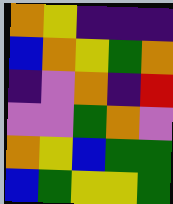[["orange", "yellow", "indigo", "indigo", "indigo"], ["blue", "orange", "yellow", "green", "orange"], ["indigo", "violet", "orange", "indigo", "red"], ["violet", "violet", "green", "orange", "violet"], ["orange", "yellow", "blue", "green", "green"], ["blue", "green", "yellow", "yellow", "green"]]